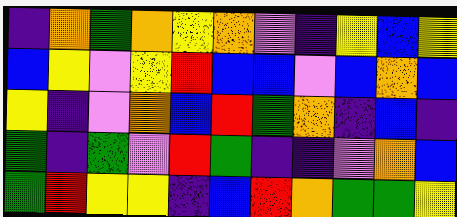[["indigo", "orange", "green", "orange", "yellow", "orange", "violet", "indigo", "yellow", "blue", "yellow"], ["blue", "yellow", "violet", "yellow", "red", "blue", "blue", "violet", "blue", "orange", "blue"], ["yellow", "indigo", "violet", "orange", "blue", "red", "green", "orange", "indigo", "blue", "indigo"], ["green", "indigo", "green", "violet", "red", "green", "indigo", "indigo", "violet", "orange", "blue"], ["green", "red", "yellow", "yellow", "indigo", "blue", "red", "orange", "green", "green", "yellow"]]